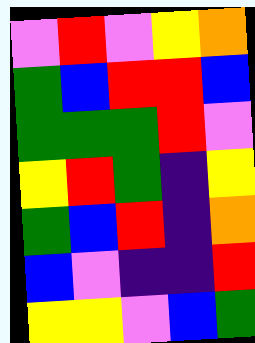[["violet", "red", "violet", "yellow", "orange"], ["green", "blue", "red", "red", "blue"], ["green", "green", "green", "red", "violet"], ["yellow", "red", "green", "indigo", "yellow"], ["green", "blue", "red", "indigo", "orange"], ["blue", "violet", "indigo", "indigo", "red"], ["yellow", "yellow", "violet", "blue", "green"]]